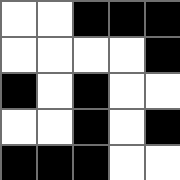[["white", "white", "black", "black", "black"], ["white", "white", "white", "white", "black"], ["black", "white", "black", "white", "white"], ["white", "white", "black", "white", "black"], ["black", "black", "black", "white", "white"]]